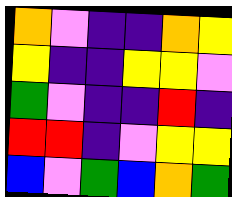[["orange", "violet", "indigo", "indigo", "orange", "yellow"], ["yellow", "indigo", "indigo", "yellow", "yellow", "violet"], ["green", "violet", "indigo", "indigo", "red", "indigo"], ["red", "red", "indigo", "violet", "yellow", "yellow"], ["blue", "violet", "green", "blue", "orange", "green"]]